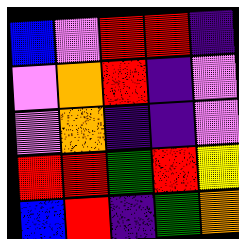[["blue", "violet", "red", "red", "indigo"], ["violet", "orange", "red", "indigo", "violet"], ["violet", "orange", "indigo", "indigo", "violet"], ["red", "red", "green", "red", "yellow"], ["blue", "red", "indigo", "green", "orange"]]